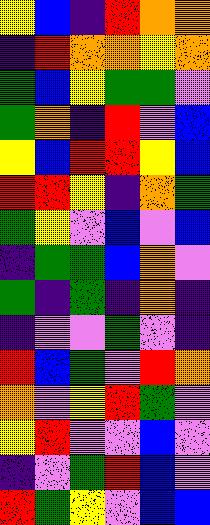[["yellow", "blue", "indigo", "red", "orange", "orange"], ["indigo", "red", "orange", "orange", "yellow", "orange"], ["green", "blue", "yellow", "green", "green", "violet"], ["green", "orange", "indigo", "red", "violet", "blue"], ["yellow", "blue", "red", "red", "yellow", "blue"], ["red", "red", "yellow", "indigo", "orange", "green"], ["green", "yellow", "violet", "blue", "violet", "blue"], ["indigo", "green", "green", "blue", "orange", "violet"], ["green", "indigo", "green", "indigo", "orange", "indigo"], ["indigo", "violet", "violet", "green", "violet", "indigo"], ["red", "blue", "green", "violet", "red", "orange"], ["orange", "violet", "yellow", "red", "green", "violet"], ["yellow", "red", "violet", "violet", "blue", "violet"], ["indigo", "violet", "green", "red", "blue", "violet"], ["red", "green", "yellow", "violet", "blue", "blue"]]